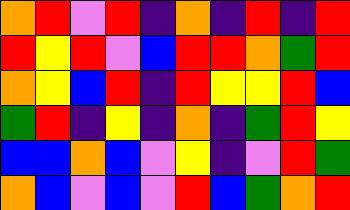[["orange", "red", "violet", "red", "indigo", "orange", "indigo", "red", "indigo", "red"], ["red", "yellow", "red", "violet", "blue", "red", "red", "orange", "green", "red"], ["orange", "yellow", "blue", "red", "indigo", "red", "yellow", "yellow", "red", "blue"], ["green", "red", "indigo", "yellow", "indigo", "orange", "indigo", "green", "red", "yellow"], ["blue", "blue", "orange", "blue", "violet", "yellow", "indigo", "violet", "red", "green"], ["orange", "blue", "violet", "blue", "violet", "red", "blue", "green", "orange", "red"]]